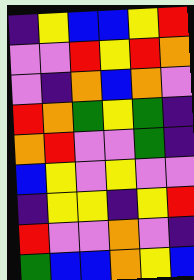[["indigo", "yellow", "blue", "blue", "yellow", "red"], ["violet", "violet", "red", "yellow", "red", "orange"], ["violet", "indigo", "orange", "blue", "orange", "violet"], ["red", "orange", "green", "yellow", "green", "indigo"], ["orange", "red", "violet", "violet", "green", "indigo"], ["blue", "yellow", "violet", "yellow", "violet", "violet"], ["indigo", "yellow", "yellow", "indigo", "yellow", "red"], ["red", "violet", "violet", "orange", "violet", "indigo"], ["green", "blue", "blue", "orange", "yellow", "blue"]]